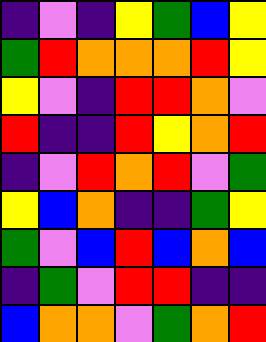[["indigo", "violet", "indigo", "yellow", "green", "blue", "yellow"], ["green", "red", "orange", "orange", "orange", "red", "yellow"], ["yellow", "violet", "indigo", "red", "red", "orange", "violet"], ["red", "indigo", "indigo", "red", "yellow", "orange", "red"], ["indigo", "violet", "red", "orange", "red", "violet", "green"], ["yellow", "blue", "orange", "indigo", "indigo", "green", "yellow"], ["green", "violet", "blue", "red", "blue", "orange", "blue"], ["indigo", "green", "violet", "red", "red", "indigo", "indigo"], ["blue", "orange", "orange", "violet", "green", "orange", "red"]]